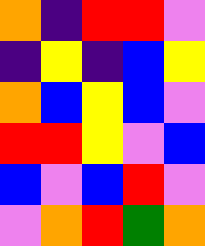[["orange", "indigo", "red", "red", "violet"], ["indigo", "yellow", "indigo", "blue", "yellow"], ["orange", "blue", "yellow", "blue", "violet"], ["red", "red", "yellow", "violet", "blue"], ["blue", "violet", "blue", "red", "violet"], ["violet", "orange", "red", "green", "orange"]]